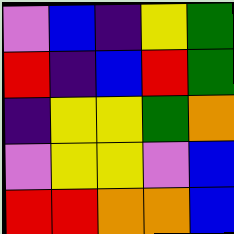[["violet", "blue", "indigo", "yellow", "green"], ["red", "indigo", "blue", "red", "green"], ["indigo", "yellow", "yellow", "green", "orange"], ["violet", "yellow", "yellow", "violet", "blue"], ["red", "red", "orange", "orange", "blue"]]